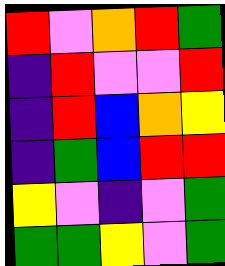[["red", "violet", "orange", "red", "green"], ["indigo", "red", "violet", "violet", "red"], ["indigo", "red", "blue", "orange", "yellow"], ["indigo", "green", "blue", "red", "red"], ["yellow", "violet", "indigo", "violet", "green"], ["green", "green", "yellow", "violet", "green"]]